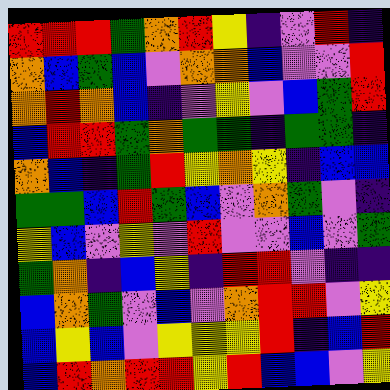[["red", "red", "red", "green", "orange", "red", "yellow", "indigo", "violet", "red", "indigo"], ["orange", "blue", "green", "blue", "violet", "orange", "orange", "blue", "violet", "violet", "red"], ["orange", "red", "orange", "blue", "indigo", "violet", "yellow", "violet", "blue", "green", "red"], ["blue", "red", "red", "green", "orange", "green", "green", "indigo", "green", "green", "indigo"], ["orange", "blue", "indigo", "green", "red", "yellow", "orange", "yellow", "indigo", "blue", "blue"], ["green", "green", "blue", "red", "green", "blue", "violet", "orange", "green", "violet", "indigo"], ["yellow", "blue", "violet", "yellow", "violet", "red", "violet", "violet", "blue", "violet", "green"], ["green", "orange", "indigo", "blue", "yellow", "indigo", "red", "red", "violet", "indigo", "indigo"], ["blue", "orange", "green", "violet", "blue", "violet", "orange", "red", "red", "violet", "yellow"], ["blue", "yellow", "blue", "violet", "yellow", "yellow", "yellow", "red", "indigo", "blue", "red"], ["blue", "red", "orange", "red", "red", "yellow", "red", "blue", "blue", "violet", "yellow"]]